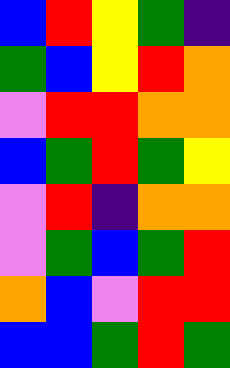[["blue", "red", "yellow", "green", "indigo"], ["green", "blue", "yellow", "red", "orange"], ["violet", "red", "red", "orange", "orange"], ["blue", "green", "red", "green", "yellow"], ["violet", "red", "indigo", "orange", "orange"], ["violet", "green", "blue", "green", "red"], ["orange", "blue", "violet", "red", "red"], ["blue", "blue", "green", "red", "green"]]